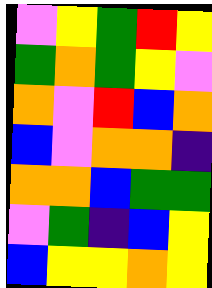[["violet", "yellow", "green", "red", "yellow"], ["green", "orange", "green", "yellow", "violet"], ["orange", "violet", "red", "blue", "orange"], ["blue", "violet", "orange", "orange", "indigo"], ["orange", "orange", "blue", "green", "green"], ["violet", "green", "indigo", "blue", "yellow"], ["blue", "yellow", "yellow", "orange", "yellow"]]